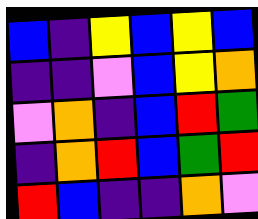[["blue", "indigo", "yellow", "blue", "yellow", "blue"], ["indigo", "indigo", "violet", "blue", "yellow", "orange"], ["violet", "orange", "indigo", "blue", "red", "green"], ["indigo", "orange", "red", "blue", "green", "red"], ["red", "blue", "indigo", "indigo", "orange", "violet"]]